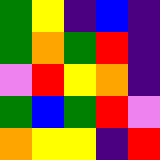[["green", "yellow", "indigo", "blue", "indigo"], ["green", "orange", "green", "red", "indigo"], ["violet", "red", "yellow", "orange", "indigo"], ["green", "blue", "green", "red", "violet"], ["orange", "yellow", "yellow", "indigo", "red"]]